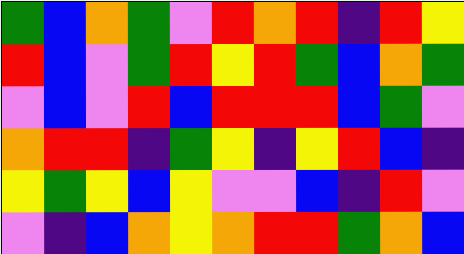[["green", "blue", "orange", "green", "violet", "red", "orange", "red", "indigo", "red", "yellow"], ["red", "blue", "violet", "green", "red", "yellow", "red", "green", "blue", "orange", "green"], ["violet", "blue", "violet", "red", "blue", "red", "red", "red", "blue", "green", "violet"], ["orange", "red", "red", "indigo", "green", "yellow", "indigo", "yellow", "red", "blue", "indigo"], ["yellow", "green", "yellow", "blue", "yellow", "violet", "violet", "blue", "indigo", "red", "violet"], ["violet", "indigo", "blue", "orange", "yellow", "orange", "red", "red", "green", "orange", "blue"]]